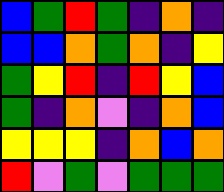[["blue", "green", "red", "green", "indigo", "orange", "indigo"], ["blue", "blue", "orange", "green", "orange", "indigo", "yellow"], ["green", "yellow", "red", "indigo", "red", "yellow", "blue"], ["green", "indigo", "orange", "violet", "indigo", "orange", "blue"], ["yellow", "yellow", "yellow", "indigo", "orange", "blue", "orange"], ["red", "violet", "green", "violet", "green", "green", "green"]]